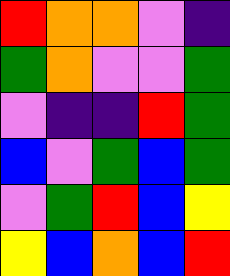[["red", "orange", "orange", "violet", "indigo"], ["green", "orange", "violet", "violet", "green"], ["violet", "indigo", "indigo", "red", "green"], ["blue", "violet", "green", "blue", "green"], ["violet", "green", "red", "blue", "yellow"], ["yellow", "blue", "orange", "blue", "red"]]